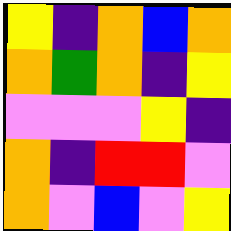[["yellow", "indigo", "orange", "blue", "orange"], ["orange", "green", "orange", "indigo", "yellow"], ["violet", "violet", "violet", "yellow", "indigo"], ["orange", "indigo", "red", "red", "violet"], ["orange", "violet", "blue", "violet", "yellow"]]